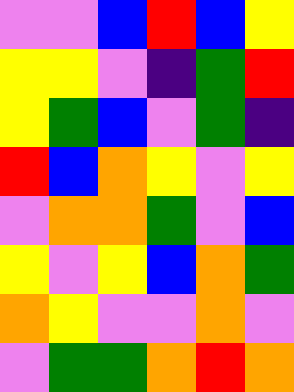[["violet", "violet", "blue", "red", "blue", "yellow"], ["yellow", "yellow", "violet", "indigo", "green", "red"], ["yellow", "green", "blue", "violet", "green", "indigo"], ["red", "blue", "orange", "yellow", "violet", "yellow"], ["violet", "orange", "orange", "green", "violet", "blue"], ["yellow", "violet", "yellow", "blue", "orange", "green"], ["orange", "yellow", "violet", "violet", "orange", "violet"], ["violet", "green", "green", "orange", "red", "orange"]]